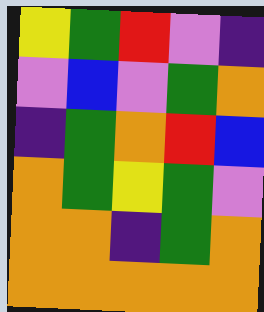[["yellow", "green", "red", "violet", "indigo"], ["violet", "blue", "violet", "green", "orange"], ["indigo", "green", "orange", "red", "blue"], ["orange", "green", "yellow", "green", "violet"], ["orange", "orange", "indigo", "green", "orange"], ["orange", "orange", "orange", "orange", "orange"]]